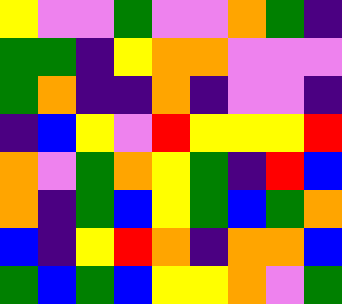[["yellow", "violet", "violet", "green", "violet", "violet", "orange", "green", "indigo"], ["green", "green", "indigo", "yellow", "orange", "orange", "violet", "violet", "violet"], ["green", "orange", "indigo", "indigo", "orange", "indigo", "violet", "violet", "indigo"], ["indigo", "blue", "yellow", "violet", "red", "yellow", "yellow", "yellow", "red"], ["orange", "violet", "green", "orange", "yellow", "green", "indigo", "red", "blue"], ["orange", "indigo", "green", "blue", "yellow", "green", "blue", "green", "orange"], ["blue", "indigo", "yellow", "red", "orange", "indigo", "orange", "orange", "blue"], ["green", "blue", "green", "blue", "yellow", "yellow", "orange", "violet", "green"]]